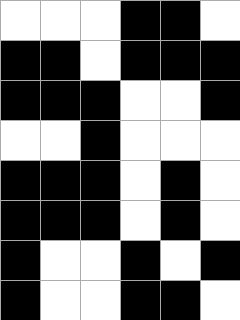[["white", "white", "white", "black", "black", "white"], ["black", "black", "white", "black", "black", "black"], ["black", "black", "black", "white", "white", "black"], ["white", "white", "black", "white", "white", "white"], ["black", "black", "black", "white", "black", "white"], ["black", "black", "black", "white", "black", "white"], ["black", "white", "white", "black", "white", "black"], ["black", "white", "white", "black", "black", "white"]]